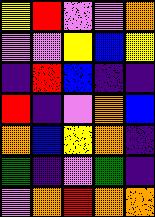[["yellow", "red", "violet", "violet", "orange"], ["violet", "violet", "yellow", "blue", "yellow"], ["indigo", "red", "blue", "indigo", "indigo"], ["red", "indigo", "violet", "orange", "blue"], ["orange", "blue", "yellow", "orange", "indigo"], ["green", "indigo", "violet", "green", "indigo"], ["violet", "orange", "red", "orange", "orange"]]